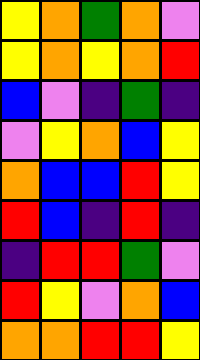[["yellow", "orange", "green", "orange", "violet"], ["yellow", "orange", "yellow", "orange", "red"], ["blue", "violet", "indigo", "green", "indigo"], ["violet", "yellow", "orange", "blue", "yellow"], ["orange", "blue", "blue", "red", "yellow"], ["red", "blue", "indigo", "red", "indigo"], ["indigo", "red", "red", "green", "violet"], ["red", "yellow", "violet", "orange", "blue"], ["orange", "orange", "red", "red", "yellow"]]